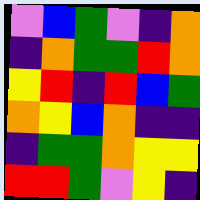[["violet", "blue", "green", "violet", "indigo", "orange"], ["indigo", "orange", "green", "green", "red", "orange"], ["yellow", "red", "indigo", "red", "blue", "green"], ["orange", "yellow", "blue", "orange", "indigo", "indigo"], ["indigo", "green", "green", "orange", "yellow", "yellow"], ["red", "red", "green", "violet", "yellow", "indigo"]]